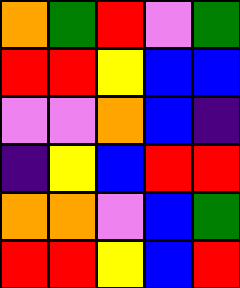[["orange", "green", "red", "violet", "green"], ["red", "red", "yellow", "blue", "blue"], ["violet", "violet", "orange", "blue", "indigo"], ["indigo", "yellow", "blue", "red", "red"], ["orange", "orange", "violet", "blue", "green"], ["red", "red", "yellow", "blue", "red"]]